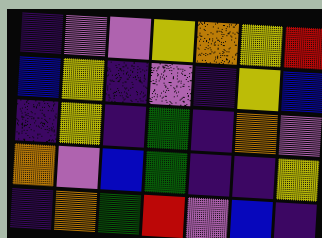[["indigo", "violet", "violet", "yellow", "orange", "yellow", "red"], ["blue", "yellow", "indigo", "violet", "indigo", "yellow", "blue"], ["indigo", "yellow", "indigo", "green", "indigo", "orange", "violet"], ["orange", "violet", "blue", "green", "indigo", "indigo", "yellow"], ["indigo", "orange", "green", "red", "violet", "blue", "indigo"]]